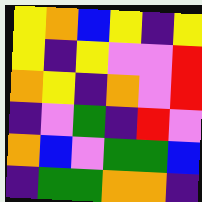[["yellow", "orange", "blue", "yellow", "indigo", "yellow"], ["yellow", "indigo", "yellow", "violet", "violet", "red"], ["orange", "yellow", "indigo", "orange", "violet", "red"], ["indigo", "violet", "green", "indigo", "red", "violet"], ["orange", "blue", "violet", "green", "green", "blue"], ["indigo", "green", "green", "orange", "orange", "indigo"]]